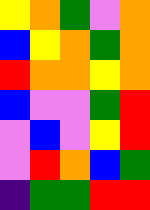[["yellow", "orange", "green", "violet", "orange"], ["blue", "yellow", "orange", "green", "orange"], ["red", "orange", "orange", "yellow", "orange"], ["blue", "violet", "violet", "green", "red"], ["violet", "blue", "violet", "yellow", "red"], ["violet", "red", "orange", "blue", "green"], ["indigo", "green", "green", "red", "red"]]